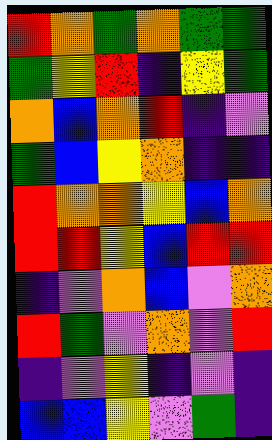[["red", "orange", "green", "orange", "green", "green"], ["green", "yellow", "red", "indigo", "yellow", "green"], ["orange", "blue", "orange", "red", "indigo", "violet"], ["green", "blue", "yellow", "orange", "indigo", "indigo"], ["red", "orange", "orange", "yellow", "blue", "orange"], ["red", "red", "yellow", "blue", "red", "red"], ["indigo", "violet", "orange", "blue", "violet", "orange"], ["red", "green", "violet", "orange", "violet", "red"], ["indigo", "violet", "yellow", "indigo", "violet", "indigo"], ["blue", "blue", "yellow", "violet", "green", "indigo"]]